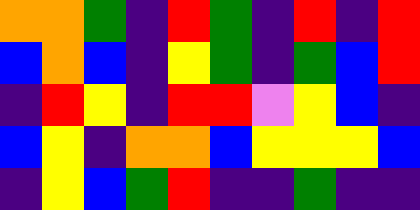[["orange", "orange", "green", "indigo", "red", "green", "indigo", "red", "indigo", "red"], ["blue", "orange", "blue", "indigo", "yellow", "green", "indigo", "green", "blue", "red"], ["indigo", "red", "yellow", "indigo", "red", "red", "violet", "yellow", "blue", "indigo"], ["blue", "yellow", "indigo", "orange", "orange", "blue", "yellow", "yellow", "yellow", "blue"], ["indigo", "yellow", "blue", "green", "red", "indigo", "indigo", "green", "indigo", "indigo"]]